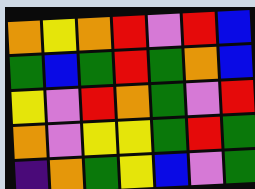[["orange", "yellow", "orange", "red", "violet", "red", "blue"], ["green", "blue", "green", "red", "green", "orange", "blue"], ["yellow", "violet", "red", "orange", "green", "violet", "red"], ["orange", "violet", "yellow", "yellow", "green", "red", "green"], ["indigo", "orange", "green", "yellow", "blue", "violet", "green"]]